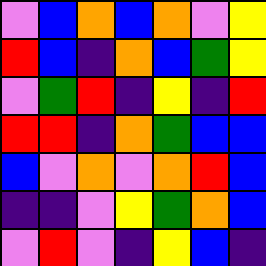[["violet", "blue", "orange", "blue", "orange", "violet", "yellow"], ["red", "blue", "indigo", "orange", "blue", "green", "yellow"], ["violet", "green", "red", "indigo", "yellow", "indigo", "red"], ["red", "red", "indigo", "orange", "green", "blue", "blue"], ["blue", "violet", "orange", "violet", "orange", "red", "blue"], ["indigo", "indigo", "violet", "yellow", "green", "orange", "blue"], ["violet", "red", "violet", "indigo", "yellow", "blue", "indigo"]]